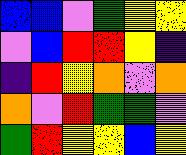[["blue", "blue", "violet", "green", "yellow", "yellow"], ["violet", "blue", "red", "red", "yellow", "indigo"], ["indigo", "red", "yellow", "orange", "violet", "orange"], ["orange", "violet", "red", "green", "green", "violet"], ["green", "red", "yellow", "yellow", "blue", "yellow"]]